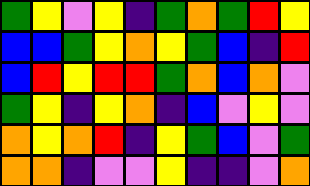[["green", "yellow", "violet", "yellow", "indigo", "green", "orange", "green", "red", "yellow"], ["blue", "blue", "green", "yellow", "orange", "yellow", "green", "blue", "indigo", "red"], ["blue", "red", "yellow", "red", "red", "green", "orange", "blue", "orange", "violet"], ["green", "yellow", "indigo", "yellow", "orange", "indigo", "blue", "violet", "yellow", "violet"], ["orange", "yellow", "orange", "red", "indigo", "yellow", "green", "blue", "violet", "green"], ["orange", "orange", "indigo", "violet", "violet", "yellow", "indigo", "indigo", "violet", "orange"]]